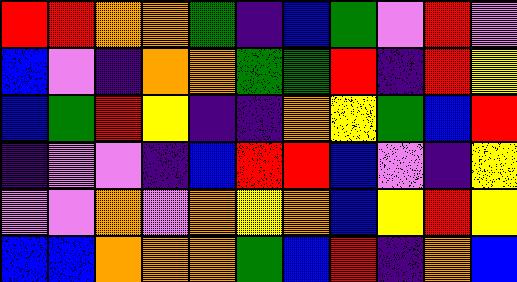[["red", "red", "orange", "orange", "green", "indigo", "blue", "green", "violet", "red", "violet"], ["blue", "violet", "indigo", "orange", "orange", "green", "green", "red", "indigo", "red", "yellow"], ["blue", "green", "red", "yellow", "indigo", "indigo", "orange", "yellow", "green", "blue", "red"], ["indigo", "violet", "violet", "indigo", "blue", "red", "red", "blue", "violet", "indigo", "yellow"], ["violet", "violet", "orange", "violet", "orange", "yellow", "orange", "blue", "yellow", "red", "yellow"], ["blue", "blue", "orange", "orange", "orange", "green", "blue", "red", "indigo", "orange", "blue"]]